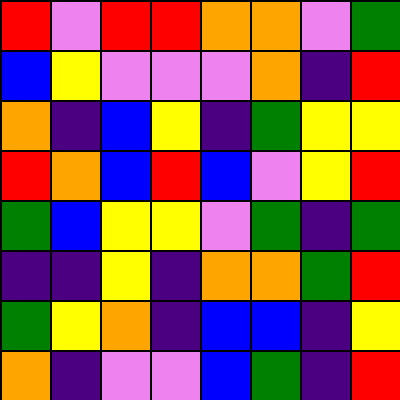[["red", "violet", "red", "red", "orange", "orange", "violet", "green"], ["blue", "yellow", "violet", "violet", "violet", "orange", "indigo", "red"], ["orange", "indigo", "blue", "yellow", "indigo", "green", "yellow", "yellow"], ["red", "orange", "blue", "red", "blue", "violet", "yellow", "red"], ["green", "blue", "yellow", "yellow", "violet", "green", "indigo", "green"], ["indigo", "indigo", "yellow", "indigo", "orange", "orange", "green", "red"], ["green", "yellow", "orange", "indigo", "blue", "blue", "indigo", "yellow"], ["orange", "indigo", "violet", "violet", "blue", "green", "indigo", "red"]]